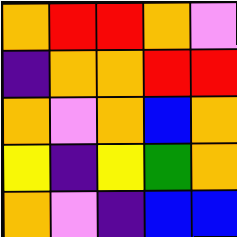[["orange", "red", "red", "orange", "violet"], ["indigo", "orange", "orange", "red", "red"], ["orange", "violet", "orange", "blue", "orange"], ["yellow", "indigo", "yellow", "green", "orange"], ["orange", "violet", "indigo", "blue", "blue"]]